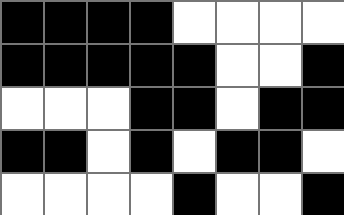[["black", "black", "black", "black", "white", "white", "white", "white"], ["black", "black", "black", "black", "black", "white", "white", "black"], ["white", "white", "white", "black", "black", "white", "black", "black"], ["black", "black", "white", "black", "white", "black", "black", "white"], ["white", "white", "white", "white", "black", "white", "white", "black"]]